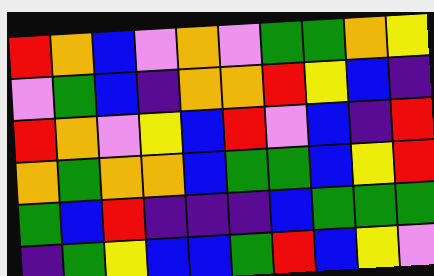[["red", "orange", "blue", "violet", "orange", "violet", "green", "green", "orange", "yellow"], ["violet", "green", "blue", "indigo", "orange", "orange", "red", "yellow", "blue", "indigo"], ["red", "orange", "violet", "yellow", "blue", "red", "violet", "blue", "indigo", "red"], ["orange", "green", "orange", "orange", "blue", "green", "green", "blue", "yellow", "red"], ["green", "blue", "red", "indigo", "indigo", "indigo", "blue", "green", "green", "green"], ["indigo", "green", "yellow", "blue", "blue", "green", "red", "blue", "yellow", "violet"]]